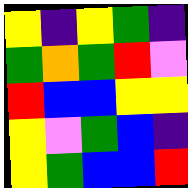[["yellow", "indigo", "yellow", "green", "indigo"], ["green", "orange", "green", "red", "violet"], ["red", "blue", "blue", "yellow", "yellow"], ["yellow", "violet", "green", "blue", "indigo"], ["yellow", "green", "blue", "blue", "red"]]